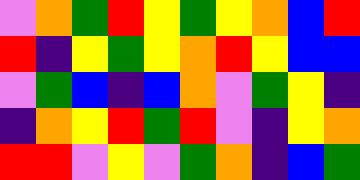[["violet", "orange", "green", "red", "yellow", "green", "yellow", "orange", "blue", "red"], ["red", "indigo", "yellow", "green", "yellow", "orange", "red", "yellow", "blue", "blue"], ["violet", "green", "blue", "indigo", "blue", "orange", "violet", "green", "yellow", "indigo"], ["indigo", "orange", "yellow", "red", "green", "red", "violet", "indigo", "yellow", "orange"], ["red", "red", "violet", "yellow", "violet", "green", "orange", "indigo", "blue", "green"]]